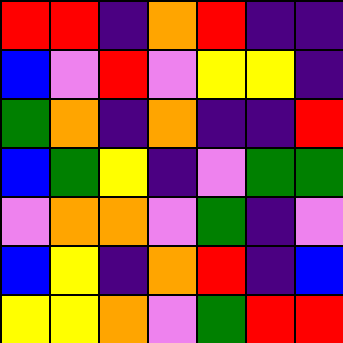[["red", "red", "indigo", "orange", "red", "indigo", "indigo"], ["blue", "violet", "red", "violet", "yellow", "yellow", "indigo"], ["green", "orange", "indigo", "orange", "indigo", "indigo", "red"], ["blue", "green", "yellow", "indigo", "violet", "green", "green"], ["violet", "orange", "orange", "violet", "green", "indigo", "violet"], ["blue", "yellow", "indigo", "orange", "red", "indigo", "blue"], ["yellow", "yellow", "orange", "violet", "green", "red", "red"]]